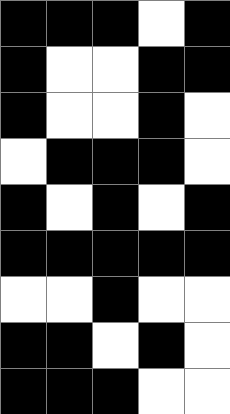[["black", "black", "black", "white", "black"], ["black", "white", "white", "black", "black"], ["black", "white", "white", "black", "white"], ["white", "black", "black", "black", "white"], ["black", "white", "black", "white", "black"], ["black", "black", "black", "black", "black"], ["white", "white", "black", "white", "white"], ["black", "black", "white", "black", "white"], ["black", "black", "black", "white", "white"]]